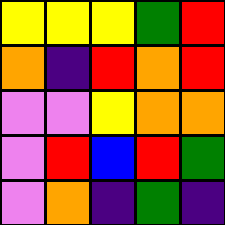[["yellow", "yellow", "yellow", "green", "red"], ["orange", "indigo", "red", "orange", "red"], ["violet", "violet", "yellow", "orange", "orange"], ["violet", "red", "blue", "red", "green"], ["violet", "orange", "indigo", "green", "indigo"]]